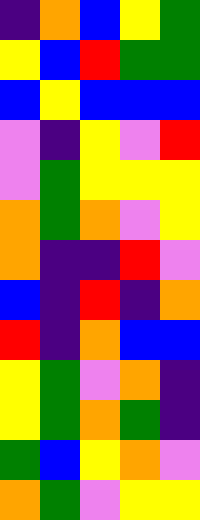[["indigo", "orange", "blue", "yellow", "green"], ["yellow", "blue", "red", "green", "green"], ["blue", "yellow", "blue", "blue", "blue"], ["violet", "indigo", "yellow", "violet", "red"], ["violet", "green", "yellow", "yellow", "yellow"], ["orange", "green", "orange", "violet", "yellow"], ["orange", "indigo", "indigo", "red", "violet"], ["blue", "indigo", "red", "indigo", "orange"], ["red", "indigo", "orange", "blue", "blue"], ["yellow", "green", "violet", "orange", "indigo"], ["yellow", "green", "orange", "green", "indigo"], ["green", "blue", "yellow", "orange", "violet"], ["orange", "green", "violet", "yellow", "yellow"]]